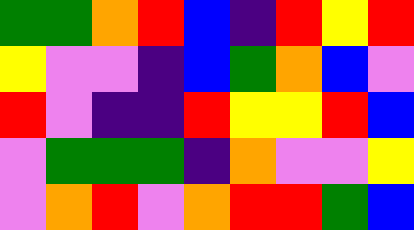[["green", "green", "orange", "red", "blue", "indigo", "red", "yellow", "red"], ["yellow", "violet", "violet", "indigo", "blue", "green", "orange", "blue", "violet"], ["red", "violet", "indigo", "indigo", "red", "yellow", "yellow", "red", "blue"], ["violet", "green", "green", "green", "indigo", "orange", "violet", "violet", "yellow"], ["violet", "orange", "red", "violet", "orange", "red", "red", "green", "blue"]]